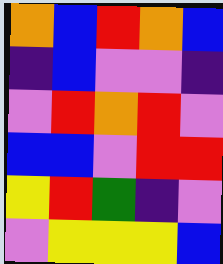[["orange", "blue", "red", "orange", "blue"], ["indigo", "blue", "violet", "violet", "indigo"], ["violet", "red", "orange", "red", "violet"], ["blue", "blue", "violet", "red", "red"], ["yellow", "red", "green", "indigo", "violet"], ["violet", "yellow", "yellow", "yellow", "blue"]]